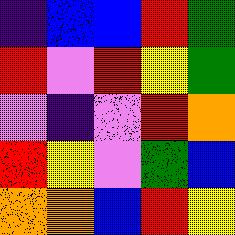[["indigo", "blue", "blue", "red", "green"], ["red", "violet", "red", "yellow", "green"], ["violet", "indigo", "violet", "red", "orange"], ["red", "yellow", "violet", "green", "blue"], ["orange", "orange", "blue", "red", "yellow"]]